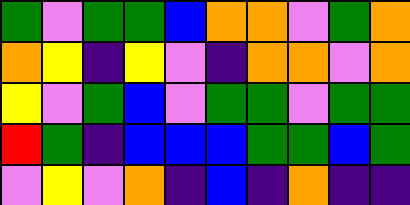[["green", "violet", "green", "green", "blue", "orange", "orange", "violet", "green", "orange"], ["orange", "yellow", "indigo", "yellow", "violet", "indigo", "orange", "orange", "violet", "orange"], ["yellow", "violet", "green", "blue", "violet", "green", "green", "violet", "green", "green"], ["red", "green", "indigo", "blue", "blue", "blue", "green", "green", "blue", "green"], ["violet", "yellow", "violet", "orange", "indigo", "blue", "indigo", "orange", "indigo", "indigo"]]